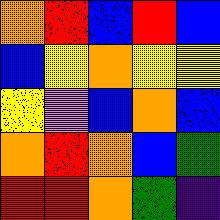[["orange", "red", "blue", "red", "blue"], ["blue", "yellow", "orange", "yellow", "yellow"], ["yellow", "violet", "blue", "orange", "blue"], ["orange", "red", "orange", "blue", "green"], ["red", "red", "orange", "green", "indigo"]]